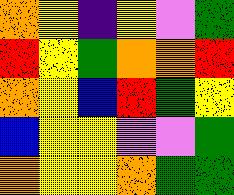[["orange", "yellow", "indigo", "yellow", "violet", "green"], ["red", "yellow", "green", "orange", "orange", "red"], ["orange", "yellow", "blue", "red", "green", "yellow"], ["blue", "yellow", "yellow", "violet", "violet", "green"], ["orange", "yellow", "yellow", "orange", "green", "green"]]